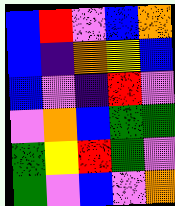[["blue", "red", "violet", "blue", "orange"], ["blue", "indigo", "orange", "yellow", "blue"], ["blue", "violet", "indigo", "red", "violet"], ["violet", "orange", "blue", "green", "green"], ["green", "yellow", "red", "green", "violet"], ["green", "violet", "blue", "violet", "orange"]]